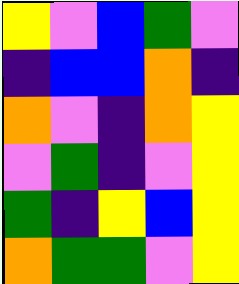[["yellow", "violet", "blue", "green", "violet"], ["indigo", "blue", "blue", "orange", "indigo"], ["orange", "violet", "indigo", "orange", "yellow"], ["violet", "green", "indigo", "violet", "yellow"], ["green", "indigo", "yellow", "blue", "yellow"], ["orange", "green", "green", "violet", "yellow"]]